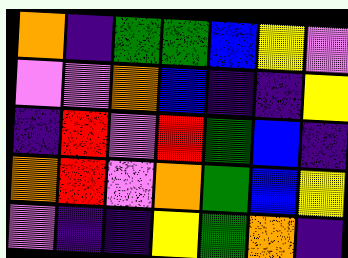[["orange", "indigo", "green", "green", "blue", "yellow", "violet"], ["violet", "violet", "orange", "blue", "indigo", "indigo", "yellow"], ["indigo", "red", "violet", "red", "green", "blue", "indigo"], ["orange", "red", "violet", "orange", "green", "blue", "yellow"], ["violet", "indigo", "indigo", "yellow", "green", "orange", "indigo"]]